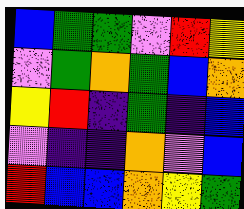[["blue", "green", "green", "violet", "red", "yellow"], ["violet", "green", "orange", "green", "blue", "orange"], ["yellow", "red", "indigo", "green", "indigo", "blue"], ["violet", "indigo", "indigo", "orange", "violet", "blue"], ["red", "blue", "blue", "orange", "yellow", "green"]]